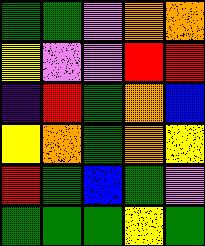[["green", "green", "violet", "orange", "orange"], ["yellow", "violet", "violet", "red", "red"], ["indigo", "red", "green", "orange", "blue"], ["yellow", "orange", "green", "orange", "yellow"], ["red", "green", "blue", "green", "violet"], ["green", "green", "green", "yellow", "green"]]